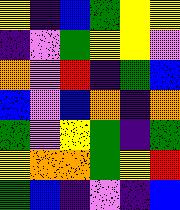[["yellow", "indigo", "blue", "green", "yellow", "yellow"], ["indigo", "violet", "green", "yellow", "yellow", "violet"], ["orange", "violet", "red", "indigo", "green", "blue"], ["blue", "violet", "blue", "orange", "indigo", "orange"], ["green", "violet", "yellow", "green", "indigo", "green"], ["yellow", "orange", "orange", "green", "yellow", "red"], ["green", "blue", "indigo", "violet", "indigo", "blue"]]